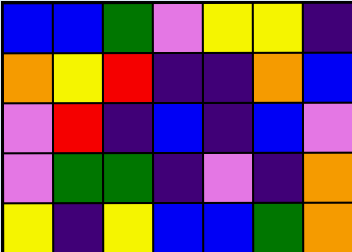[["blue", "blue", "green", "violet", "yellow", "yellow", "indigo"], ["orange", "yellow", "red", "indigo", "indigo", "orange", "blue"], ["violet", "red", "indigo", "blue", "indigo", "blue", "violet"], ["violet", "green", "green", "indigo", "violet", "indigo", "orange"], ["yellow", "indigo", "yellow", "blue", "blue", "green", "orange"]]